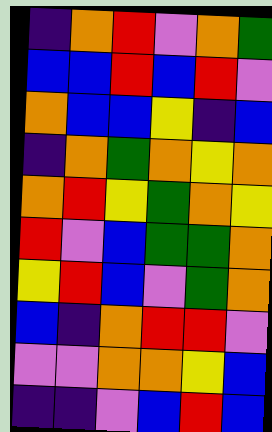[["indigo", "orange", "red", "violet", "orange", "green"], ["blue", "blue", "red", "blue", "red", "violet"], ["orange", "blue", "blue", "yellow", "indigo", "blue"], ["indigo", "orange", "green", "orange", "yellow", "orange"], ["orange", "red", "yellow", "green", "orange", "yellow"], ["red", "violet", "blue", "green", "green", "orange"], ["yellow", "red", "blue", "violet", "green", "orange"], ["blue", "indigo", "orange", "red", "red", "violet"], ["violet", "violet", "orange", "orange", "yellow", "blue"], ["indigo", "indigo", "violet", "blue", "red", "blue"]]